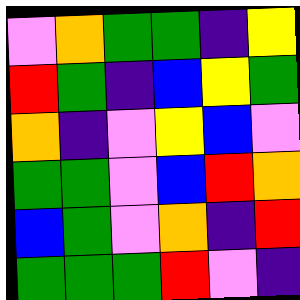[["violet", "orange", "green", "green", "indigo", "yellow"], ["red", "green", "indigo", "blue", "yellow", "green"], ["orange", "indigo", "violet", "yellow", "blue", "violet"], ["green", "green", "violet", "blue", "red", "orange"], ["blue", "green", "violet", "orange", "indigo", "red"], ["green", "green", "green", "red", "violet", "indigo"]]